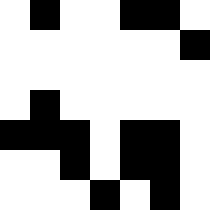[["white", "black", "white", "white", "black", "black", "white"], ["white", "white", "white", "white", "white", "white", "black"], ["white", "white", "white", "white", "white", "white", "white"], ["white", "black", "white", "white", "white", "white", "white"], ["black", "black", "black", "white", "black", "black", "white"], ["white", "white", "black", "white", "black", "black", "white"], ["white", "white", "white", "black", "white", "black", "white"]]